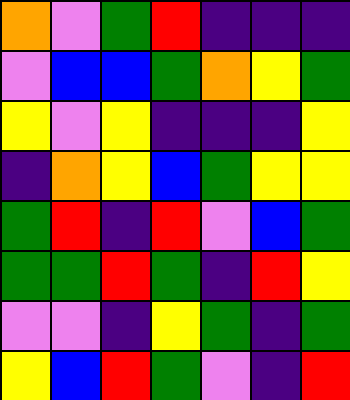[["orange", "violet", "green", "red", "indigo", "indigo", "indigo"], ["violet", "blue", "blue", "green", "orange", "yellow", "green"], ["yellow", "violet", "yellow", "indigo", "indigo", "indigo", "yellow"], ["indigo", "orange", "yellow", "blue", "green", "yellow", "yellow"], ["green", "red", "indigo", "red", "violet", "blue", "green"], ["green", "green", "red", "green", "indigo", "red", "yellow"], ["violet", "violet", "indigo", "yellow", "green", "indigo", "green"], ["yellow", "blue", "red", "green", "violet", "indigo", "red"]]